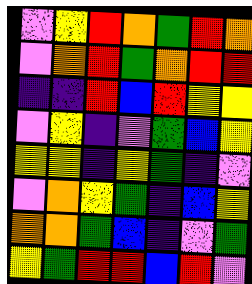[["violet", "yellow", "red", "orange", "green", "red", "orange"], ["violet", "orange", "red", "green", "orange", "red", "red"], ["indigo", "indigo", "red", "blue", "red", "yellow", "yellow"], ["violet", "yellow", "indigo", "violet", "green", "blue", "yellow"], ["yellow", "yellow", "indigo", "yellow", "green", "indigo", "violet"], ["violet", "orange", "yellow", "green", "indigo", "blue", "yellow"], ["orange", "orange", "green", "blue", "indigo", "violet", "green"], ["yellow", "green", "red", "red", "blue", "red", "violet"]]